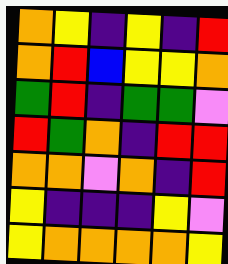[["orange", "yellow", "indigo", "yellow", "indigo", "red"], ["orange", "red", "blue", "yellow", "yellow", "orange"], ["green", "red", "indigo", "green", "green", "violet"], ["red", "green", "orange", "indigo", "red", "red"], ["orange", "orange", "violet", "orange", "indigo", "red"], ["yellow", "indigo", "indigo", "indigo", "yellow", "violet"], ["yellow", "orange", "orange", "orange", "orange", "yellow"]]